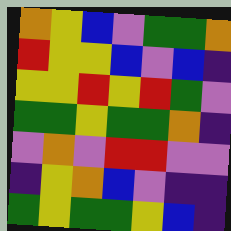[["orange", "yellow", "blue", "violet", "green", "green", "orange"], ["red", "yellow", "yellow", "blue", "violet", "blue", "indigo"], ["yellow", "yellow", "red", "yellow", "red", "green", "violet"], ["green", "green", "yellow", "green", "green", "orange", "indigo"], ["violet", "orange", "violet", "red", "red", "violet", "violet"], ["indigo", "yellow", "orange", "blue", "violet", "indigo", "indigo"], ["green", "yellow", "green", "green", "yellow", "blue", "indigo"]]